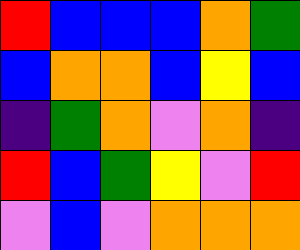[["red", "blue", "blue", "blue", "orange", "green"], ["blue", "orange", "orange", "blue", "yellow", "blue"], ["indigo", "green", "orange", "violet", "orange", "indigo"], ["red", "blue", "green", "yellow", "violet", "red"], ["violet", "blue", "violet", "orange", "orange", "orange"]]